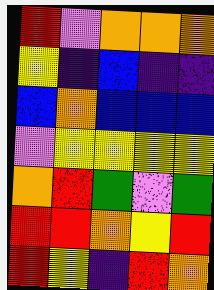[["red", "violet", "orange", "orange", "orange"], ["yellow", "indigo", "blue", "indigo", "indigo"], ["blue", "orange", "blue", "blue", "blue"], ["violet", "yellow", "yellow", "yellow", "yellow"], ["orange", "red", "green", "violet", "green"], ["red", "red", "orange", "yellow", "red"], ["red", "yellow", "indigo", "red", "orange"]]